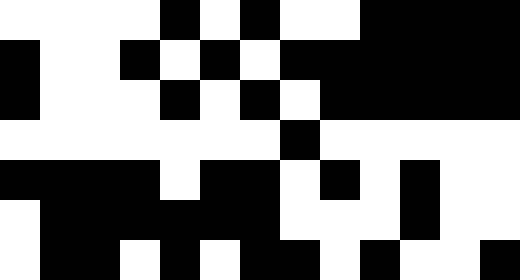[["white", "white", "white", "white", "black", "white", "black", "white", "white", "black", "black", "black", "black"], ["black", "white", "white", "black", "white", "black", "white", "black", "black", "black", "black", "black", "black"], ["black", "white", "white", "white", "black", "white", "black", "white", "black", "black", "black", "black", "black"], ["white", "white", "white", "white", "white", "white", "white", "black", "white", "white", "white", "white", "white"], ["black", "black", "black", "black", "white", "black", "black", "white", "black", "white", "black", "white", "white"], ["white", "black", "black", "black", "black", "black", "black", "white", "white", "white", "black", "white", "white"], ["white", "black", "black", "white", "black", "white", "black", "black", "white", "black", "white", "white", "black"]]